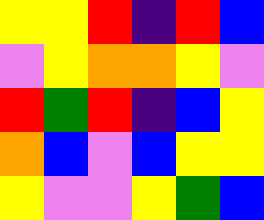[["yellow", "yellow", "red", "indigo", "red", "blue"], ["violet", "yellow", "orange", "orange", "yellow", "violet"], ["red", "green", "red", "indigo", "blue", "yellow"], ["orange", "blue", "violet", "blue", "yellow", "yellow"], ["yellow", "violet", "violet", "yellow", "green", "blue"]]